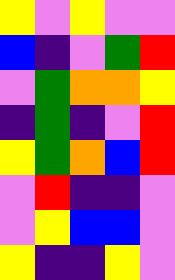[["yellow", "violet", "yellow", "violet", "violet"], ["blue", "indigo", "violet", "green", "red"], ["violet", "green", "orange", "orange", "yellow"], ["indigo", "green", "indigo", "violet", "red"], ["yellow", "green", "orange", "blue", "red"], ["violet", "red", "indigo", "indigo", "violet"], ["violet", "yellow", "blue", "blue", "violet"], ["yellow", "indigo", "indigo", "yellow", "violet"]]